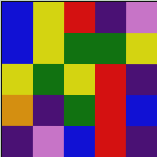[["blue", "yellow", "red", "indigo", "violet"], ["blue", "yellow", "green", "green", "yellow"], ["yellow", "green", "yellow", "red", "indigo"], ["orange", "indigo", "green", "red", "blue"], ["indigo", "violet", "blue", "red", "indigo"]]